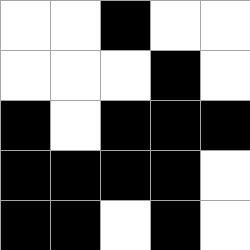[["white", "white", "black", "white", "white"], ["white", "white", "white", "black", "white"], ["black", "white", "black", "black", "black"], ["black", "black", "black", "black", "white"], ["black", "black", "white", "black", "white"]]